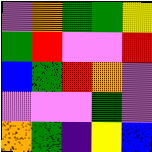[["violet", "orange", "green", "green", "yellow"], ["green", "red", "violet", "violet", "red"], ["blue", "green", "red", "orange", "violet"], ["violet", "violet", "violet", "green", "violet"], ["orange", "green", "indigo", "yellow", "blue"]]